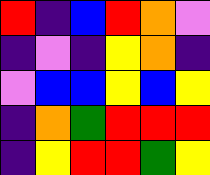[["red", "indigo", "blue", "red", "orange", "violet"], ["indigo", "violet", "indigo", "yellow", "orange", "indigo"], ["violet", "blue", "blue", "yellow", "blue", "yellow"], ["indigo", "orange", "green", "red", "red", "red"], ["indigo", "yellow", "red", "red", "green", "yellow"]]